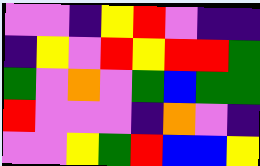[["violet", "violet", "indigo", "yellow", "red", "violet", "indigo", "indigo"], ["indigo", "yellow", "violet", "red", "yellow", "red", "red", "green"], ["green", "violet", "orange", "violet", "green", "blue", "green", "green"], ["red", "violet", "violet", "violet", "indigo", "orange", "violet", "indigo"], ["violet", "violet", "yellow", "green", "red", "blue", "blue", "yellow"]]